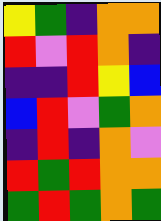[["yellow", "green", "indigo", "orange", "orange"], ["red", "violet", "red", "orange", "indigo"], ["indigo", "indigo", "red", "yellow", "blue"], ["blue", "red", "violet", "green", "orange"], ["indigo", "red", "indigo", "orange", "violet"], ["red", "green", "red", "orange", "orange"], ["green", "red", "green", "orange", "green"]]